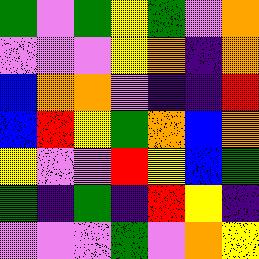[["green", "violet", "green", "yellow", "green", "violet", "orange"], ["violet", "violet", "violet", "yellow", "orange", "indigo", "orange"], ["blue", "orange", "orange", "violet", "indigo", "indigo", "red"], ["blue", "red", "yellow", "green", "orange", "blue", "orange"], ["yellow", "violet", "violet", "red", "yellow", "blue", "green"], ["green", "indigo", "green", "indigo", "red", "yellow", "indigo"], ["violet", "violet", "violet", "green", "violet", "orange", "yellow"]]